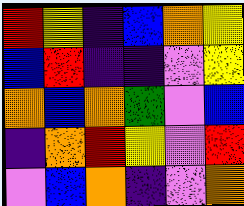[["red", "yellow", "indigo", "blue", "orange", "yellow"], ["blue", "red", "indigo", "indigo", "violet", "yellow"], ["orange", "blue", "orange", "green", "violet", "blue"], ["indigo", "orange", "red", "yellow", "violet", "red"], ["violet", "blue", "orange", "indigo", "violet", "orange"]]